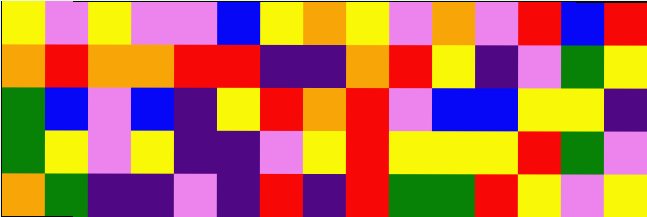[["yellow", "violet", "yellow", "violet", "violet", "blue", "yellow", "orange", "yellow", "violet", "orange", "violet", "red", "blue", "red"], ["orange", "red", "orange", "orange", "red", "red", "indigo", "indigo", "orange", "red", "yellow", "indigo", "violet", "green", "yellow"], ["green", "blue", "violet", "blue", "indigo", "yellow", "red", "orange", "red", "violet", "blue", "blue", "yellow", "yellow", "indigo"], ["green", "yellow", "violet", "yellow", "indigo", "indigo", "violet", "yellow", "red", "yellow", "yellow", "yellow", "red", "green", "violet"], ["orange", "green", "indigo", "indigo", "violet", "indigo", "red", "indigo", "red", "green", "green", "red", "yellow", "violet", "yellow"]]